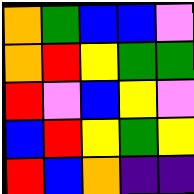[["orange", "green", "blue", "blue", "violet"], ["orange", "red", "yellow", "green", "green"], ["red", "violet", "blue", "yellow", "violet"], ["blue", "red", "yellow", "green", "yellow"], ["red", "blue", "orange", "indigo", "indigo"]]